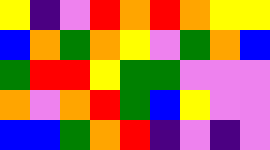[["yellow", "indigo", "violet", "red", "orange", "red", "orange", "yellow", "yellow"], ["blue", "orange", "green", "orange", "yellow", "violet", "green", "orange", "blue"], ["green", "red", "red", "yellow", "green", "green", "violet", "violet", "violet"], ["orange", "violet", "orange", "red", "green", "blue", "yellow", "violet", "violet"], ["blue", "blue", "green", "orange", "red", "indigo", "violet", "indigo", "violet"]]